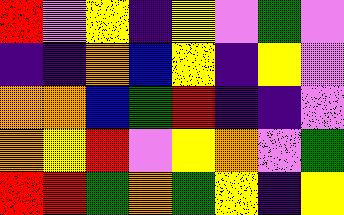[["red", "violet", "yellow", "indigo", "yellow", "violet", "green", "violet"], ["indigo", "indigo", "orange", "blue", "yellow", "indigo", "yellow", "violet"], ["orange", "orange", "blue", "green", "red", "indigo", "indigo", "violet"], ["orange", "yellow", "red", "violet", "yellow", "orange", "violet", "green"], ["red", "red", "green", "orange", "green", "yellow", "indigo", "yellow"]]